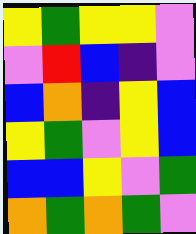[["yellow", "green", "yellow", "yellow", "violet"], ["violet", "red", "blue", "indigo", "violet"], ["blue", "orange", "indigo", "yellow", "blue"], ["yellow", "green", "violet", "yellow", "blue"], ["blue", "blue", "yellow", "violet", "green"], ["orange", "green", "orange", "green", "violet"]]